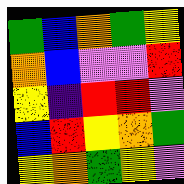[["green", "blue", "orange", "green", "yellow"], ["orange", "blue", "violet", "violet", "red"], ["yellow", "indigo", "red", "red", "violet"], ["blue", "red", "yellow", "orange", "green"], ["yellow", "orange", "green", "yellow", "violet"]]